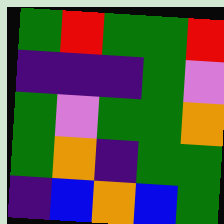[["green", "red", "green", "green", "red"], ["indigo", "indigo", "indigo", "green", "violet"], ["green", "violet", "green", "green", "orange"], ["green", "orange", "indigo", "green", "green"], ["indigo", "blue", "orange", "blue", "green"]]